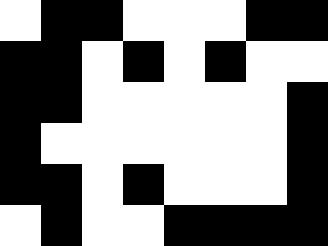[["white", "black", "black", "white", "white", "white", "black", "black"], ["black", "black", "white", "black", "white", "black", "white", "white"], ["black", "black", "white", "white", "white", "white", "white", "black"], ["black", "white", "white", "white", "white", "white", "white", "black"], ["black", "black", "white", "black", "white", "white", "white", "black"], ["white", "black", "white", "white", "black", "black", "black", "black"]]